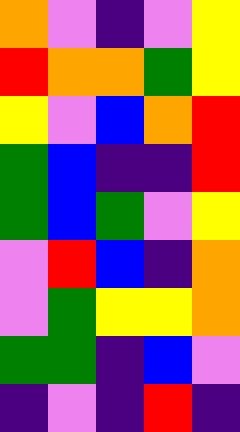[["orange", "violet", "indigo", "violet", "yellow"], ["red", "orange", "orange", "green", "yellow"], ["yellow", "violet", "blue", "orange", "red"], ["green", "blue", "indigo", "indigo", "red"], ["green", "blue", "green", "violet", "yellow"], ["violet", "red", "blue", "indigo", "orange"], ["violet", "green", "yellow", "yellow", "orange"], ["green", "green", "indigo", "blue", "violet"], ["indigo", "violet", "indigo", "red", "indigo"]]